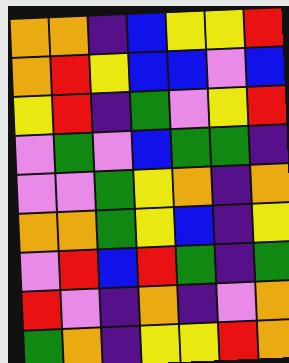[["orange", "orange", "indigo", "blue", "yellow", "yellow", "red"], ["orange", "red", "yellow", "blue", "blue", "violet", "blue"], ["yellow", "red", "indigo", "green", "violet", "yellow", "red"], ["violet", "green", "violet", "blue", "green", "green", "indigo"], ["violet", "violet", "green", "yellow", "orange", "indigo", "orange"], ["orange", "orange", "green", "yellow", "blue", "indigo", "yellow"], ["violet", "red", "blue", "red", "green", "indigo", "green"], ["red", "violet", "indigo", "orange", "indigo", "violet", "orange"], ["green", "orange", "indigo", "yellow", "yellow", "red", "orange"]]